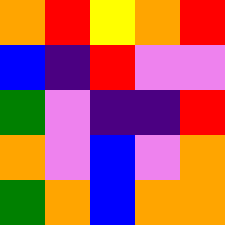[["orange", "red", "yellow", "orange", "red"], ["blue", "indigo", "red", "violet", "violet"], ["green", "violet", "indigo", "indigo", "red"], ["orange", "violet", "blue", "violet", "orange"], ["green", "orange", "blue", "orange", "orange"]]